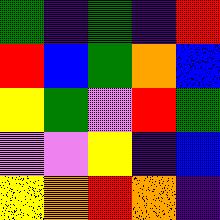[["green", "indigo", "green", "indigo", "red"], ["red", "blue", "green", "orange", "blue"], ["yellow", "green", "violet", "red", "green"], ["violet", "violet", "yellow", "indigo", "blue"], ["yellow", "orange", "red", "orange", "indigo"]]